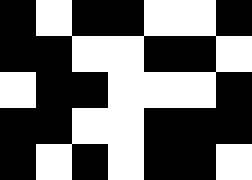[["black", "white", "black", "black", "white", "white", "black"], ["black", "black", "white", "white", "black", "black", "white"], ["white", "black", "black", "white", "white", "white", "black"], ["black", "black", "white", "white", "black", "black", "black"], ["black", "white", "black", "white", "black", "black", "white"]]